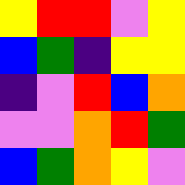[["yellow", "red", "red", "violet", "yellow"], ["blue", "green", "indigo", "yellow", "yellow"], ["indigo", "violet", "red", "blue", "orange"], ["violet", "violet", "orange", "red", "green"], ["blue", "green", "orange", "yellow", "violet"]]